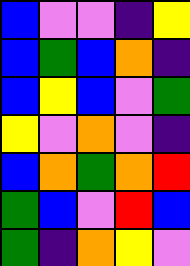[["blue", "violet", "violet", "indigo", "yellow"], ["blue", "green", "blue", "orange", "indigo"], ["blue", "yellow", "blue", "violet", "green"], ["yellow", "violet", "orange", "violet", "indigo"], ["blue", "orange", "green", "orange", "red"], ["green", "blue", "violet", "red", "blue"], ["green", "indigo", "orange", "yellow", "violet"]]